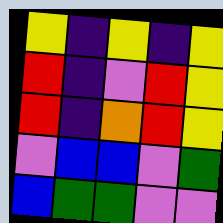[["yellow", "indigo", "yellow", "indigo", "yellow"], ["red", "indigo", "violet", "red", "yellow"], ["red", "indigo", "orange", "red", "yellow"], ["violet", "blue", "blue", "violet", "green"], ["blue", "green", "green", "violet", "violet"]]